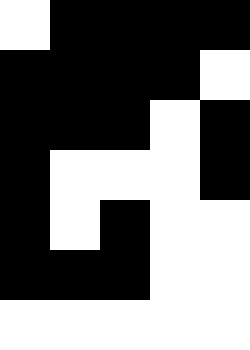[["white", "black", "black", "black", "black"], ["black", "black", "black", "black", "white"], ["black", "black", "black", "white", "black"], ["black", "white", "white", "white", "black"], ["black", "white", "black", "white", "white"], ["black", "black", "black", "white", "white"], ["white", "white", "white", "white", "white"]]